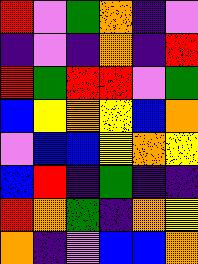[["red", "violet", "green", "orange", "indigo", "violet"], ["indigo", "violet", "indigo", "orange", "indigo", "red"], ["red", "green", "red", "red", "violet", "green"], ["blue", "yellow", "orange", "yellow", "blue", "orange"], ["violet", "blue", "blue", "yellow", "orange", "yellow"], ["blue", "red", "indigo", "green", "indigo", "indigo"], ["red", "orange", "green", "indigo", "orange", "yellow"], ["orange", "indigo", "violet", "blue", "blue", "orange"]]